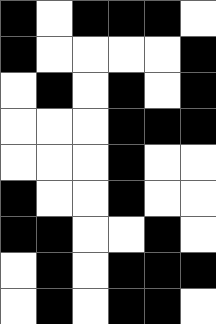[["black", "white", "black", "black", "black", "white"], ["black", "white", "white", "white", "white", "black"], ["white", "black", "white", "black", "white", "black"], ["white", "white", "white", "black", "black", "black"], ["white", "white", "white", "black", "white", "white"], ["black", "white", "white", "black", "white", "white"], ["black", "black", "white", "white", "black", "white"], ["white", "black", "white", "black", "black", "black"], ["white", "black", "white", "black", "black", "white"]]